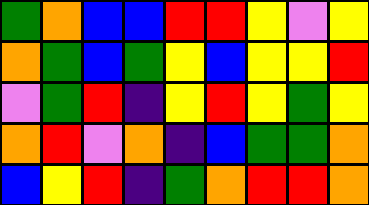[["green", "orange", "blue", "blue", "red", "red", "yellow", "violet", "yellow"], ["orange", "green", "blue", "green", "yellow", "blue", "yellow", "yellow", "red"], ["violet", "green", "red", "indigo", "yellow", "red", "yellow", "green", "yellow"], ["orange", "red", "violet", "orange", "indigo", "blue", "green", "green", "orange"], ["blue", "yellow", "red", "indigo", "green", "orange", "red", "red", "orange"]]